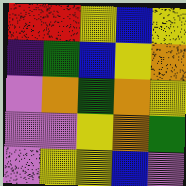[["red", "red", "yellow", "blue", "yellow"], ["indigo", "green", "blue", "yellow", "orange"], ["violet", "orange", "green", "orange", "yellow"], ["violet", "violet", "yellow", "orange", "green"], ["violet", "yellow", "yellow", "blue", "violet"]]